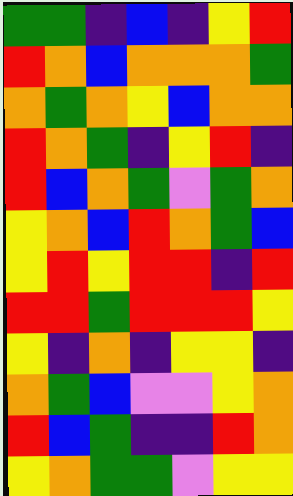[["green", "green", "indigo", "blue", "indigo", "yellow", "red"], ["red", "orange", "blue", "orange", "orange", "orange", "green"], ["orange", "green", "orange", "yellow", "blue", "orange", "orange"], ["red", "orange", "green", "indigo", "yellow", "red", "indigo"], ["red", "blue", "orange", "green", "violet", "green", "orange"], ["yellow", "orange", "blue", "red", "orange", "green", "blue"], ["yellow", "red", "yellow", "red", "red", "indigo", "red"], ["red", "red", "green", "red", "red", "red", "yellow"], ["yellow", "indigo", "orange", "indigo", "yellow", "yellow", "indigo"], ["orange", "green", "blue", "violet", "violet", "yellow", "orange"], ["red", "blue", "green", "indigo", "indigo", "red", "orange"], ["yellow", "orange", "green", "green", "violet", "yellow", "yellow"]]